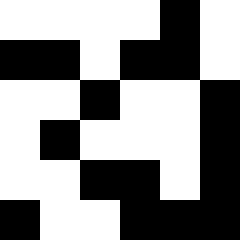[["white", "white", "white", "white", "black", "white"], ["black", "black", "white", "black", "black", "white"], ["white", "white", "black", "white", "white", "black"], ["white", "black", "white", "white", "white", "black"], ["white", "white", "black", "black", "white", "black"], ["black", "white", "white", "black", "black", "black"]]